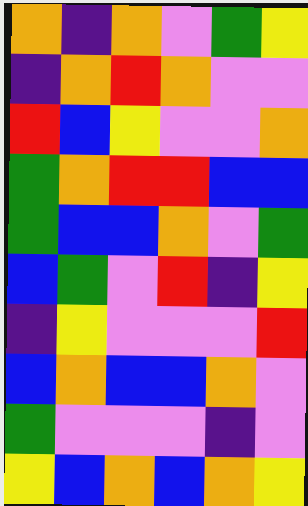[["orange", "indigo", "orange", "violet", "green", "yellow"], ["indigo", "orange", "red", "orange", "violet", "violet"], ["red", "blue", "yellow", "violet", "violet", "orange"], ["green", "orange", "red", "red", "blue", "blue"], ["green", "blue", "blue", "orange", "violet", "green"], ["blue", "green", "violet", "red", "indigo", "yellow"], ["indigo", "yellow", "violet", "violet", "violet", "red"], ["blue", "orange", "blue", "blue", "orange", "violet"], ["green", "violet", "violet", "violet", "indigo", "violet"], ["yellow", "blue", "orange", "blue", "orange", "yellow"]]